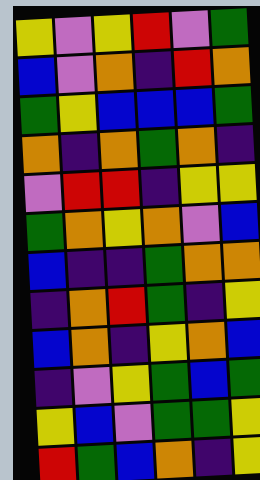[["yellow", "violet", "yellow", "red", "violet", "green"], ["blue", "violet", "orange", "indigo", "red", "orange"], ["green", "yellow", "blue", "blue", "blue", "green"], ["orange", "indigo", "orange", "green", "orange", "indigo"], ["violet", "red", "red", "indigo", "yellow", "yellow"], ["green", "orange", "yellow", "orange", "violet", "blue"], ["blue", "indigo", "indigo", "green", "orange", "orange"], ["indigo", "orange", "red", "green", "indigo", "yellow"], ["blue", "orange", "indigo", "yellow", "orange", "blue"], ["indigo", "violet", "yellow", "green", "blue", "green"], ["yellow", "blue", "violet", "green", "green", "yellow"], ["red", "green", "blue", "orange", "indigo", "yellow"]]